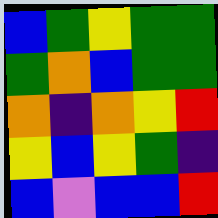[["blue", "green", "yellow", "green", "green"], ["green", "orange", "blue", "green", "green"], ["orange", "indigo", "orange", "yellow", "red"], ["yellow", "blue", "yellow", "green", "indigo"], ["blue", "violet", "blue", "blue", "red"]]